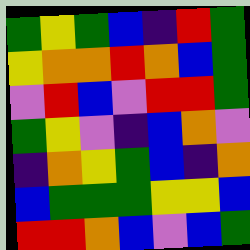[["green", "yellow", "green", "blue", "indigo", "red", "green"], ["yellow", "orange", "orange", "red", "orange", "blue", "green"], ["violet", "red", "blue", "violet", "red", "red", "green"], ["green", "yellow", "violet", "indigo", "blue", "orange", "violet"], ["indigo", "orange", "yellow", "green", "blue", "indigo", "orange"], ["blue", "green", "green", "green", "yellow", "yellow", "blue"], ["red", "red", "orange", "blue", "violet", "blue", "green"]]